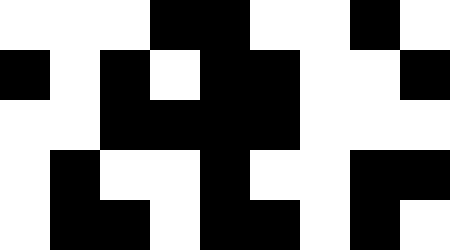[["white", "white", "white", "black", "black", "white", "white", "black", "white"], ["black", "white", "black", "white", "black", "black", "white", "white", "black"], ["white", "white", "black", "black", "black", "black", "white", "white", "white"], ["white", "black", "white", "white", "black", "white", "white", "black", "black"], ["white", "black", "black", "white", "black", "black", "white", "black", "white"]]